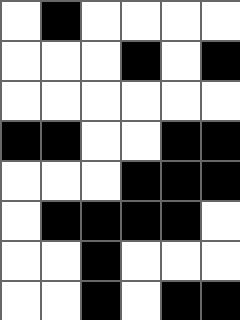[["white", "black", "white", "white", "white", "white"], ["white", "white", "white", "black", "white", "black"], ["white", "white", "white", "white", "white", "white"], ["black", "black", "white", "white", "black", "black"], ["white", "white", "white", "black", "black", "black"], ["white", "black", "black", "black", "black", "white"], ["white", "white", "black", "white", "white", "white"], ["white", "white", "black", "white", "black", "black"]]